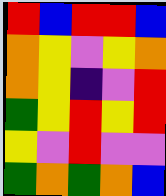[["red", "blue", "red", "red", "blue"], ["orange", "yellow", "violet", "yellow", "orange"], ["orange", "yellow", "indigo", "violet", "red"], ["green", "yellow", "red", "yellow", "red"], ["yellow", "violet", "red", "violet", "violet"], ["green", "orange", "green", "orange", "blue"]]